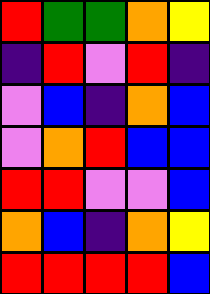[["red", "green", "green", "orange", "yellow"], ["indigo", "red", "violet", "red", "indigo"], ["violet", "blue", "indigo", "orange", "blue"], ["violet", "orange", "red", "blue", "blue"], ["red", "red", "violet", "violet", "blue"], ["orange", "blue", "indigo", "orange", "yellow"], ["red", "red", "red", "red", "blue"]]